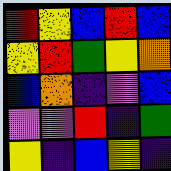[["red", "yellow", "blue", "red", "blue"], ["yellow", "red", "green", "yellow", "orange"], ["blue", "orange", "indigo", "violet", "blue"], ["violet", "violet", "red", "indigo", "green"], ["yellow", "indigo", "blue", "yellow", "indigo"]]